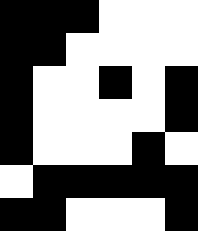[["black", "black", "black", "white", "white", "white"], ["black", "black", "white", "white", "white", "white"], ["black", "white", "white", "black", "white", "black"], ["black", "white", "white", "white", "white", "black"], ["black", "white", "white", "white", "black", "white"], ["white", "black", "black", "black", "black", "black"], ["black", "black", "white", "white", "white", "black"]]